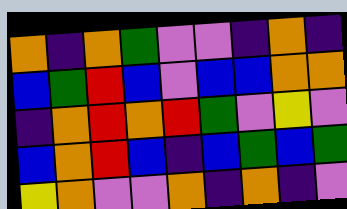[["orange", "indigo", "orange", "green", "violet", "violet", "indigo", "orange", "indigo"], ["blue", "green", "red", "blue", "violet", "blue", "blue", "orange", "orange"], ["indigo", "orange", "red", "orange", "red", "green", "violet", "yellow", "violet"], ["blue", "orange", "red", "blue", "indigo", "blue", "green", "blue", "green"], ["yellow", "orange", "violet", "violet", "orange", "indigo", "orange", "indigo", "violet"]]